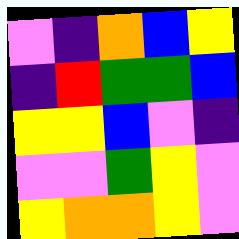[["violet", "indigo", "orange", "blue", "yellow"], ["indigo", "red", "green", "green", "blue"], ["yellow", "yellow", "blue", "violet", "indigo"], ["violet", "violet", "green", "yellow", "violet"], ["yellow", "orange", "orange", "yellow", "violet"]]